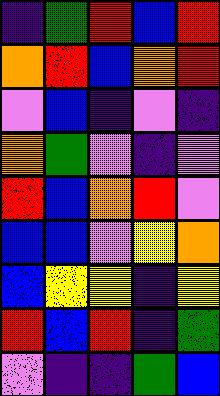[["indigo", "green", "red", "blue", "red"], ["orange", "red", "blue", "orange", "red"], ["violet", "blue", "indigo", "violet", "indigo"], ["orange", "green", "violet", "indigo", "violet"], ["red", "blue", "orange", "red", "violet"], ["blue", "blue", "violet", "yellow", "orange"], ["blue", "yellow", "yellow", "indigo", "yellow"], ["red", "blue", "red", "indigo", "green"], ["violet", "indigo", "indigo", "green", "blue"]]